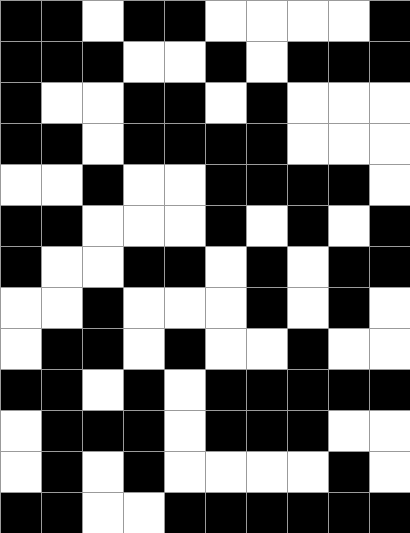[["black", "black", "white", "black", "black", "white", "white", "white", "white", "black"], ["black", "black", "black", "white", "white", "black", "white", "black", "black", "black"], ["black", "white", "white", "black", "black", "white", "black", "white", "white", "white"], ["black", "black", "white", "black", "black", "black", "black", "white", "white", "white"], ["white", "white", "black", "white", "white", "black", "black", "black", "black", "white"], ["black", "black", "white", "white", "white", "black", "white", "black", "white", "black"], ["black", "white", "white", "black", "black", "white", "black", "white", "black", "black"], ["white", "white", "black", "white", "white", "white", "black", "white", "black", "white"], ["white", "black", "black", "white", "black", "white", "white", "black", "white", "white"], ["black", "black", "white", "black", "white", "black", "black", "black", "black", "black"], ["white", "black", "black", "black", "white", "black", "black", "black", "white", "white"], ["white", "black", "white", "black", "white", "white", "white", "white", "black", "white"], ["black", "black", "white", "white", "black", "black", "black", "black", "black", "black"]]